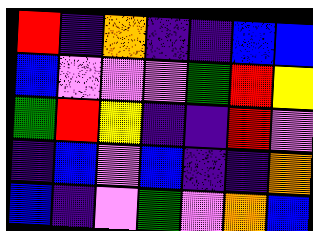[["red", "indigo", "orange", "indigo", "indigo", "blue", "blue"], ["blue", "violet", "violet", "violet", "green", "red", "yellow"], ["green", "red", "yellow", "indigo", "indigo", "red", "violet"], ["indigo", "blue", "violet", "blue", "indigo", "indigo", "orange"], ["blue", "indigo", "violet", "green", "violet", "orange", "blue"]]